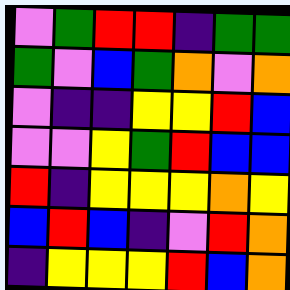[["violet", "green", "red", "red", "indigo", "green", "green"], ["green", "violet", "blue", "green", "orange", "violet", "orange"], ["violet", "indigo", "indigo", "yellow", "yellow", "red", "blue"], ["violet", "violet", "yellow", "green", "red", "blue", "blue"], ["red", "indigo", "yellow", "yellow", "yellow", "orange", "yellow"], ["blue", "red", "blue", "indigo", "violet", "red", "orange"], ["indigo", "yellow", "yellow", "yellow", "red", "blue", "orange"]]